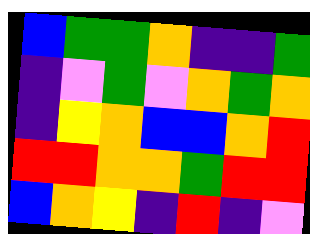[["blue", "green", "green", "orange", "indigo", "indigo", "green"], ["indigo", "violet", "green", "violet", "orange", "green", "orange"], ["indigo", "yellow", "orange", "blue", "blue", "orange", "red"], ["red", "red", "orange", "orange", "green", "red", "red"], ["blue", "orange", "yellow", "indigo", "red", "indigo", "violet"]]